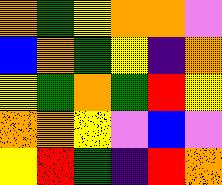[["orange", "green", "yellow", "orange", "orange", "violet"], ["blue", "orange", "green", "yellow", "indigo", "orange"], ["yellow", "green", "orange", "green", "red", "yellow"], ["orange", "orange", "yellow", "violet", "blue", "violet"], ["yellow", "red", "green", "indigo", "red", "orange"]]